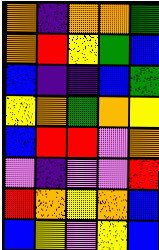[["orange", "indigo", "orange", "orange", "green"], ["orange", "red", "yellow", "green", "blue"], ["blue", "indigo", "indigo", "blue", "green"], ["yellow", "orange", "green", "orange", "yellow"], ["blue", "red", "red", "violet", "orange"], ["violet", "indigo", "violet", "violet", "red"], ["red", "orange", "yellow", "orange", "blue"], ["blue", "yellow", "violet", "yellow", "blue"]]